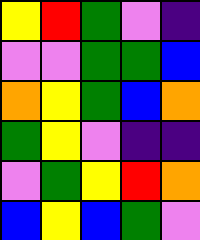[["yellow", "red", "green", "violet", "indigo"], ["violet", "violet", "green", "green", "blue"], ["orange", "yellow", "green", "blue", "orange"], ["green", "yellow", "violet", "indigo", "indigo"], ["violet", "green", "yellow", "red", "orange"], ["blue", "yellow", "blue", "green", "violet"]]